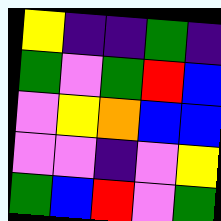[["yellow", "indigo", "indigo", "green", "indigo"], ["green", "violet", "green", "red", "blue"], ["violet", "yellow", "orange", "blue", "blue"], ["violet", "violet", "indigo", "violet", "yellow"], ["green", "blue", "red", "violet", "green"]]